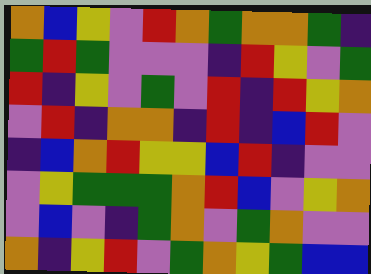[["orange", "blue", "yellow", "violet", "red", "orange", "green", "orange", "orange", "green", "indigo"], ["green", "red", "green", "violet", "violet", "violet", "indigo", "red", "yellow", "violet", "green"], ["red", "indigo", "yellow", "violet", "green", "violet", "red", "indigo", "red", "yellow", "orange"], ["violet", "red", "indigo", "orange", "orange", "indigo", "red", "indigo", "blue", "red", "violet"], ["indigo", "blue", "orange", "red", "yellow", "yellow", "blue", "red", "indigo", "violet", "violet"], ["violet", "yellow", "green", "green", "green", "orange", "red", "blue", "violet", "yellow", "orange"], ["violet", "blue", "violet", "indigo", "green", "orange", "violet", "green", "orange", "violet", "violet"], ["orange", "indigo", "yellow", "red", "violet", "green", "orange", "yellow", "green", "blue", "blue"]]